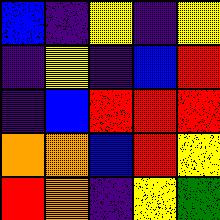[["blue", "indigo", "yellow", "indigo", "yellow"], ["indigo", "yellow", "indigo", "blue", "red"], ["indigo", "blue", "red", "red", "red"], ["orange", "orange", "blue", "red", "yellow"], ["red", "orange", "indigo", "yellow", "green"]]